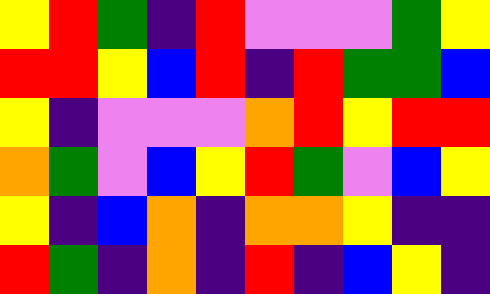[["yellow", "red", "green", "indigo", "red", "violet", "violet", "violet", "green", "yellow"], ["red", "red", "yellow", "blue", "red", "indigo", "red", "green", "green", "blue"], ["yellow", "indigo", "violet", "violet", "violet", "orange", "red", "yellow", "red", "red"], ["orange", "green", "violet", "blue", "yellow", "red", "green", "violet", "blue", "yellow"], ["yellow", "indigo", "blue", "orange", "indigo", "orange", "orange", "yellow", "indigo", "indigo"], ["red", "green", "indigo", "orange", "indigo", "red", "indigo", "blue", "yellow", "indigo"]]